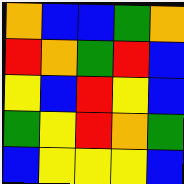[["orange", "blue", "blue", "green", "orange"], ["red", "orange", "green", "red", "blue"], ["yellow", "blue", "red", "yellow", "blue"], ["green", "yellow", "red", "orange", "green"], ["blue", "yellow", "yellow", "yellow", "blue"]]